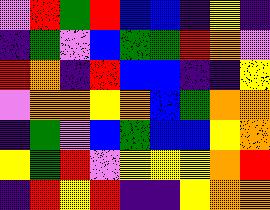[["violet", "red", "green", "red", "blue", "blue", "indigo", "yellow", "indigo"], ["indigo", "green", "violet", "blue", "green", "green", "red", "orange", "violet"], ["red", "orange", "indigo", "red", "blue", "blue", "indigo", "indigo", "yellow"], ["violet", "orange", "orange", "yellow", "orange", "blue", "green", "orange", "orange"], ["indigo", "green", "violet", "blue", "green", "blue", "blue", "yellow", "orange"], ["yellow", "green", "red", "violet", "yellow", "yellow", "yellow", "orange", "red"], ["indigo", "red", "yellow", "red", "indigo", "indigo", "yellow", "orange", "orange"]]